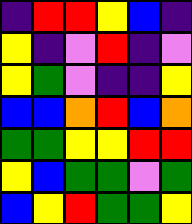[["indigo", "red", "red", "yellow", "blue", "indigo"], ["yellow", "indigo", "violet", "red", "indigo", "violet"], ["yellow", "green", "violet", "indigo", "indigo", "yellow"], ["blue", "blue", "orange", "red", "blue", "orange"], ["green", "green", "yellow", "yellow", "red", "red"], ["yellow", "blue", "green", "green", "violet", "green"], ["blue", "yellow", "red", "green", "green", "yellow"]]